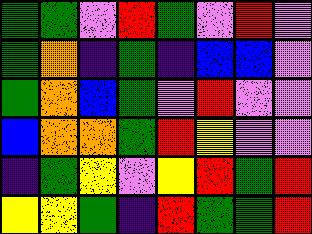[["green", "green", "violet", "red", "green", "violet", "red", "violet"], ["green", "orange", "indigo", "green", "indigo", "blue", "blue", "violet"], ["green", "orange", "blue", "green", "violet", "red", "violet", "violet"], ["blue", "orange", "orange", "green", "red", "yellow", "violet", "violet"], ["indigo", "green", "yellow", "violet", "yellow", "red", "green", "red"], ["yellow", "yellow", "green", "indigo", "red", "green", "green", "red"]]